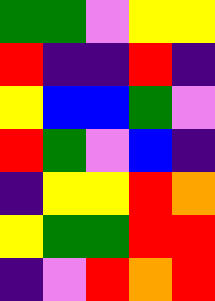[["green", "green", "violet", "yellow", "yellow"], ["red", "indigo", "indigo", "red", "indigo"], ["yellow", "blue", "blue", "green", "violet"], ["red", "green", "violet", "blue", "indigo"], ["indigo", "yellow", "yellow", "red", "orange"], ["yellow", "green", "green", "red", "red"], ["indigo", "violet", "red", "orange", "red"]]